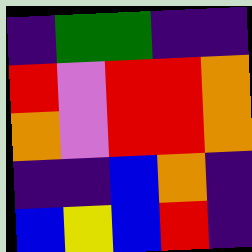[["indigo", "green", "green", "indigo", "indigo"], ["red", "violet", "red", "red", "orange"], ["orange", "violet", "red", "red", "orange"], ["indigo", "indigo", "blue", "orange", "indigo"], ["blue", "yellow", "blue", "red", "indigo"]]